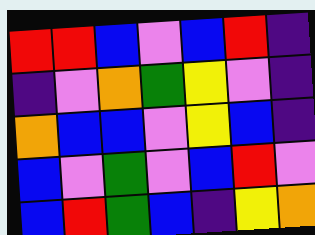[["red", "red", "blue", "violet", "blue", "red", "indigo"], ["indigo", "violet", "orange", "green", "yellow", "violet", "indigo"], ["orange", "blue", "blue", "violet", "yellow", "blue", "indigo"], ["blue", "violet", "green", "violet", "blue", "red", "violet"], ["blue", "red", "green", "blue", "indigo", "yellow", "orange"]]